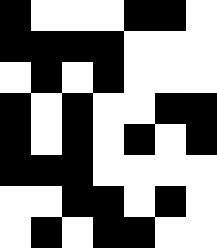[["black", "white", "white", "white", "black", "black", "white"], ["black", "black", "black", "black", "white", "white", "white"], ["white", "black", "white", "black", "white", "white", "white"], ["black", "white", "black", "white", "white", "black", "black"], ["black", "white", "black", "white", "black", "white", "black"], ["black", "black", "black", "white", "white", "white", "white"], ["white", "white", "black", "black", "white", "black", "white"], ["white", "black", "white", "black", "black", "white", "white"]]